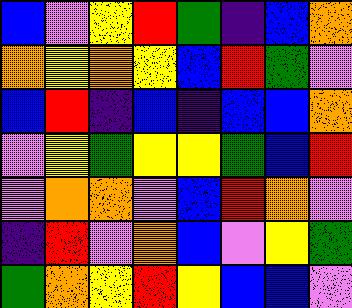[["blue", "violet", "yellow", "red", "green", "indigo", "blue", "orange"], ["orange", "yellow", "orange", "yellow", "blue", "red", "green", "violet"], ["blue", "red", "indigo", "blue", "indigo", "blue", "blue", "orange"], ["violet", "yellow", "green", "yellow", "yellow", "green", "blue", "red"], ["violet", "orange", "orange", "violet", "blue", "red", "orange", "violet"], ["indigo", "red", "violet", "orange", "blue", "violet", "yellow", "green"], ["green", "orange", "yellow", "red", "yellow", "blue", "blue", "violet"]]